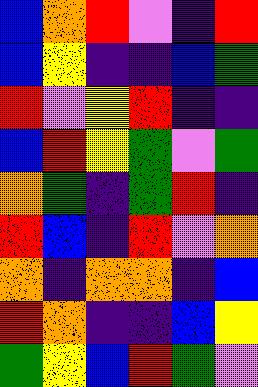[["blue", "orange", "red", "violet", "indigo", "red"], ["blue", "yellow", "indigo", "indigo", "blue", "green"], ["red", "violet", "yellow", "red", "indigo", "indigo"], ["blue", "red", "yellow", "green", "violet", "green"], ["orange", "green", "indigo", "green", "red", "indigo"], ["red", "blue", "indigo", "red", "violet", "orange"], ["orange", "indigo", "orange", "orange", "indigo", "blue"], ["red", "orange", "indigo", "indigo", "blue", "yellow"], ["green", "yellow", "blue", "red", "green", "violet"]]